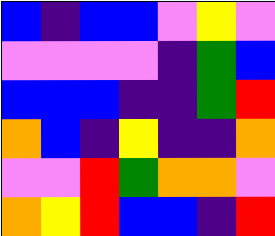[["blue", "indigo", "blue", "blue", "violet", "yellow", "violet"], ["violet", "violet", "violet", "violet", "indigo", "green", "blue"], ["blue", "blue", "blue", "indigo", "indigo", "green", "red"], ["orange", "blue", "indigo", "yellow", "indigo", "indigo", "orange"], ["violet", "violet", "red", "green", "orange", "orange", "violet"], ["orange", "yellow", "red", "blue", "blue", "indigo", "red"]]